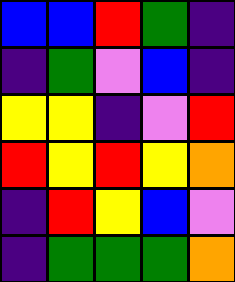[["blue", "blue", "red", "green", "indigo"], ["indigo", "green", "violet", "blue", "indigo"], ["yellow", "yellow", "indigo", "violet", "red"], ["red", "yellow", "red", "yellow", "orange"], ["indigo", "red", "yellow", "blue", "violet"], ["indigo", "green", "green", "green", "orange"]]